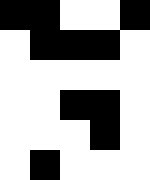[["black", "black", "white", "white", "black"], ["white", "black", "black", "black", "white"], ["white", "white", "white", "white", "white"], ["white", "white", "black", "black", "white"], ["white", "white", "white", "black", "white"], ["white", "black", "white", "white", "white"]]